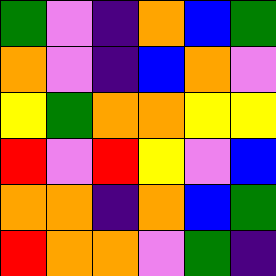[["green", "violet", "indigo", "orange", "blue", "green"], ["orange", "violet", "indigo", "blue", "orange", "violet"], ["yellow", "green", "orange", "orange", "yellow", "yellow"], ["red", "violet", "red", "yellow", "violet", "blue"], ["orange", "orange", "indigo", "orange", "blue", "green"], ["red", "orange", "orange", "violet", "green", "indigo"]]